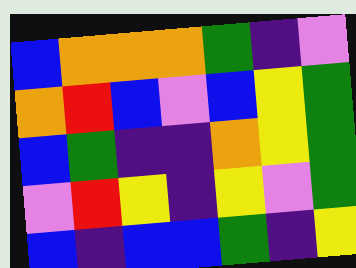[["blue", "orange", "orange", "orange", "green", "indigo", "violet"], ["orange", "red", "blue", "violet", "blue", "yellow", "green"], ["blue", "green", "indigo", "indigo", "orange", "yellow", "green"], ["violet", "red", "yellow", "indigo", "yellow", "violet", "green"], ["blue", "indigo", "blue", "blue", "green", "indigo", "yellow"]]